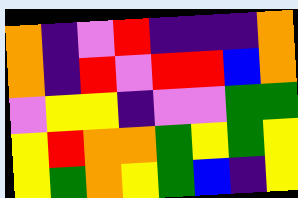[["orange", "indigo", "violet", "red", "indigo", "indigo", "indigo", "orange"], ["orange", "indigo", "red", "violet", "red", "red", "blue", "orange"], ["violet", "yellow", "yellow", "indigo", "violet", "violet", "green", "green"], ["yellow", "red", "orange", "orange", "green", "yellow", "green", "yellow"], ["yellow", "green", "orange", "yellow", "green", "blue", "indigo", "yellow"]]